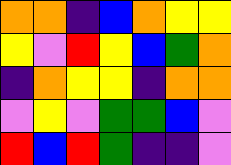[["orange", "orange", "indigo", "blue", "orange", "yellow", "yellow"], ["yellow", "violet", "red", "yellow", "blue", "green", "orange"], ["indigo", "orange", "yellow", "yellow", "indigo", "orange", "orange"], ["violet", "yellow", "violet", "green", "green", "blue", "violet"], ["red", "blue", "red", "green", "indigo", "indigo", "violet"]]